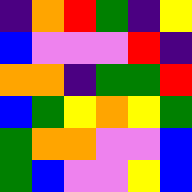[["indigo", "orange", "red", "green", "indigo", "yellow"], ["blue", "violet", "violet", "violet", "red", "indigo"], ["orange", "orange", "indigo", "green", "green", "red"], ["blue", "green", "yellow", "orange", "yellow", "green"], ["green", "orange", "orange", "violet", "violet", "blue"], ["green", "blue", "violet", "violet", "yellow", "blue"]]